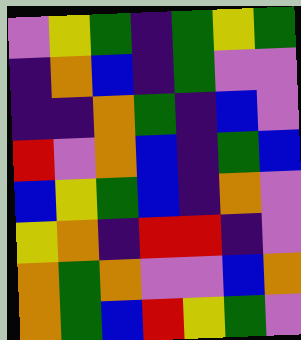[["violet", "yellow", "green", "indigo", "green", "yellow", "green"], ["indigo", "orange", "blue", "indigo", "green", "violet", "violet"], ["indigo", "indigo", "orange", "green", "indigo", "blue", "violet"], ["red", "violet", "orange", "blue", "indigo", "green", "blue"], ["blue", "yellow", "green", "blue", "indigo", "orange", "violet"], ["yellow", "orange", "indigo", "red", "red", "indigo", "violet"], ["orange", "green", "orange", "violet", "violet", "blue", "orange"], ["orange", "green", "blue", "red", "yellow", "green", "violet"]]